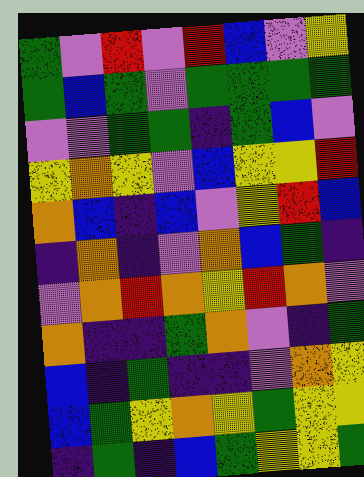[["green", "violet", "red", "violet", "red", "blue", "violet", "yellow"], ["green", "blue", "green", "violet", "green", "green", "green", "green"], ["violet", "violet", "green", "green", "indigo", "green", "blue", "violet"], ["yellow", "orange", "yellow", "violet", "blue", "yellow", "yellow", "red"], ["orange", "blue", "indigo", "blue", "violet", "yellow", "red", "blue"], ["indigo", "orange", "indigo", "violet", "orange", "blue", "green", "indigo"], ["violet", "orange", "red", "orange", "yellow", "red", "orange", "violet"], ["orange", "indigo", "indigo", "green", "orange", "violet", "indigo", "green"], ["blue", "indigo", "green", "indigo", "indigo", "violet", "orange", "yellow"], ["blue", "green", "yellow", "orange", "yellow", "green", "yellow", "yellow"], ["indigo", "green", "indigo", "blue", "green", "yellow", "yellow", "green"]]